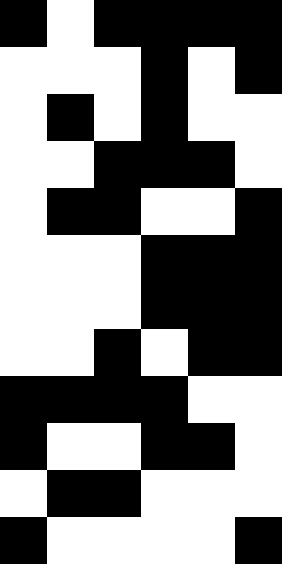[["black", "white", "black", "black", "black", "black"], ["white", "white", "white", "black", "white", "black"], ["white", "black", "white", "black", "white", "white"], ["white", "white", "black", "black", "black", "white"], ["white", "black", "black", "white", "white", "black"], ["white", "white", "white", "black", "black", "black"], ["white", "white", "white", "black", "black", "black"], ["white", "white", "black", "white", "black", "black"], ["black", "black", "black", "black", "white", "white"], ["black", "white", "white", "black", "black", "white"], ["white", "black", "black", "white", "white", "white"], ["black", "white", "white", "white", "white", "black"]]